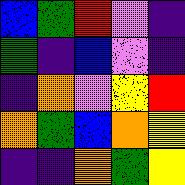[["blue", "green", "red", "violet", "indigo"], ["green", "indigo", "blue", "violet", "indigo"], ["indigo", "orange", "violet", "yellow", "red"], ["orange", "green", "blue", "orange", "yellow"], ["indigo", "indigo", "orange", "green", "yellow"]]